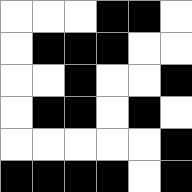[["white", "white", "white", "black", "black", "white"], ["white", "black", "black", "black", "white", "white"], ["white", "white", "black", "white", "white", "black"], ["white", "black", "black", "white", "black", "white"], ["white", "white", "white", "white", "white", "black"], ["black", "black", "black", "black", "white", "black"]]